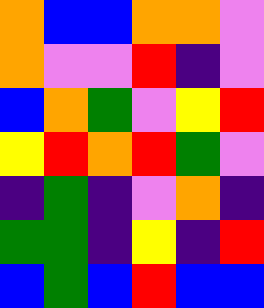[["orange", "blue", "blue", "orange", "orange", "violet"], ["orange", "violet", "violet", "red", "indigo", "violet"], ["blue", "orange", "green", "violet", "yellow", "red"], ["yellow", "red", "orange", "red", "green", "violet"], ["indigo", "green", "indigo", "violet", "orange", "indigo"], ["green", "green", "indigo", "yellow", "indigo", "red"], ["blue", "green", "blue", "red", "blue", "blue"]]